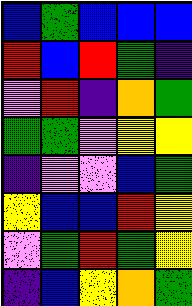[["blue", "green", "blue", "blue", "blue"], ["red", "blue", "red", "green", "indigo"], ["violet", "red", "indigo", "orange", "green"], ["green", "green", "violet", "yellow", "yellow"], ["indigo", "violet", "violet", "blue", "green"], ["yellow", "blue", "blue", "red", "yellow"], ["violet", "green", "red", "green", "yellow"], ["indigo", "blue", "yellow", "orange", "green"]]